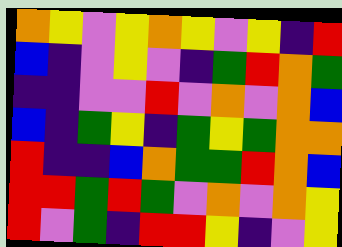[["orange", "yellow", "violet", "yellow", "orange", "yellow", "violet", "yellow", "indigo", "red"], ["blue", "indigo", "violet", "yellow", "violet", "indigo", "green", "red", "orange", "green"], ["indigo", "indigo", "violet", "violet", "red", "violet", "orange", "violet", "orange", "blue"], ["blue", "indigo", "green", "yellow", "indigo", "green", "yellow", "green", "orange", "orange"], ["red", "indigo", "indigo", "blue", "orange", "green", "green", "red", "orange", "blue"], ["red", "red", "green", "red", "green", "violet", "orange", "violet", "orange", "yellow"], ["red", "violet", "green", "indigo", "red", "red", "yellow", "indigo", "violet", "yellow"]]